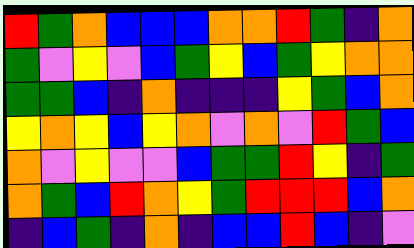[["red", "green", "orange", "blue", "blue", "blue", "orange", "orange", "red", "green", "indigo", "orange"], ["green", "violet", "yellow", "violet", "blue", "green", "yellow", "blue", "green", "yellow", "orange", "orange"], ["green", "green", "blue", "indigo", "orange", "indigo", "indigo", "indigo", "yellow", "green", "blue", "orange"], ["yellow", "orange", "yellow", "blue", "yellow", "orange", "violet", "orange", "violet", "red", "green", "blue"], ["orange", "violet", "yellow", "violet", "violet", "blue", "green", "green", "red", "yellow", "indigo", "green"], ["orange", "green", "blue", "red", "orange", "yellow", "green", "red", "red", "red", "blue", "orange"], ["indigo", "blue", "green", "indigo", "orange", "indigo", "blue", "blue", "red", "blue", "indigo", "violet"]]